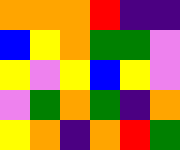[["orange", "orange", "orange", "red", "indigo", "indigo"], ["blue", "yellow", "orange", "green", "green", "violet"], ["yellow", "violet", "yellow", "blue", "yellow", "violet"], ["violet", "green", "orange", "green", "indigo", "orange"], ["yellow", "orange", "indigo", "orange", "red", "green"]]